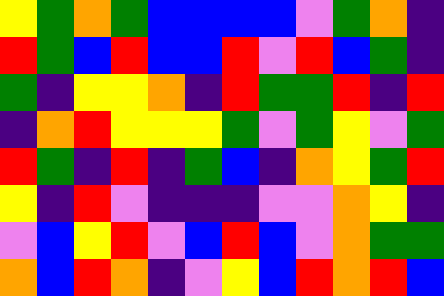[["yellow", "green", "orange", "green", "blue", "blue", "blue", "blue", "violet", "green", "orange", "indigo"], ["red", "green", "blue", "red", "blue", "blue", "red", "violet", "red", "blue", "green", "indigo"], ["green", "indigo", "yellow", "yellow", "orange", "indigo", "red", "green", "green", "red", "indigo", "red"], ["indigo", "orange", "red", "yellow", "yellow", "yellow", "green", "violet", "green", "yellow", "violet", "green"], ["red", "green", "indigo", "red", "indigo", "green", "blue", "indigo", "orange", "yellow", "green", "red"], ["yellow", "indigo", "red", "violet", "indigo", "indigo", "indigo", "violet", "violet", "orange", "yellow", "indigo"], ["violet", "blue", "yellow", "red", "violet", "blue", "red", "blue", "violet", "orange", "green", "green"], ["orange", "blue", "red", "orange", "indigo", "violet", "yellow", "blue", "red", "orange", "red", "blue"]]